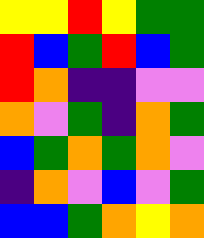[["yellow", "yellow", "red", "yellow", "green", "green"], ["red", "blue", "green", "red", "blue", "green"], ["red", "orange", "indigo", "indigo", "violet", "violet"], ["orange", "violet", "green", "indigo", "orange", "green"], ["blue", "green", "orange", "green", "orange", "violet"], ["indigo", "orange", "violet", "blue", "violet", "green"], ["blue", "blue", "green", "orange", "yellow", "orange"]]